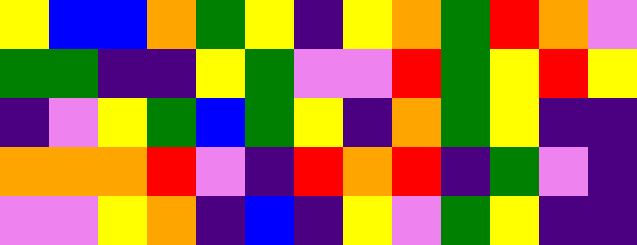[["yellow", "blue", "blue", "orange", "green", "yellow", "indigo", "yellow", "orange", "green", "red", "orange", "violet"], ["green", "green", "indigo", "indigo", "yellow", "green", "violet", "violet", "red", "green", "yellow", "red", "yellow"], ["indigo", "violet", "yellow", "green", "blue", "green", "yellow", "indigo", "orange", "green", "yellow", "indigo", "indigo"], ["orange", "orange", "orange", "red", "violet", "indigo", "red", "orange", "red", "indigo", "green", "violet", "indigo"], ["violet", "violet", "yellow", "orange", "indigo", "blue", "indigo", "yellow", "violet", "green", "yellow", "indigo", "indigo"]]